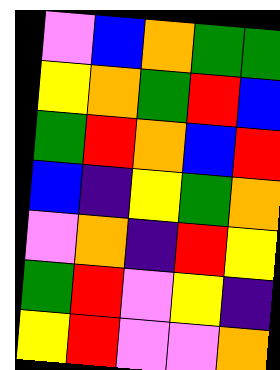[["violet", "blue", "orange", "green", "green"], ["yellow", "orange", "green", "red", "blue"], ["green", "red", "orange", "blue", "red"], ["blue", "indigo", "yellow", "green", "orange"], ["violet", "orange", "indigo", "red", "yellow"], ["green", "red", "violet", "yellow", "indigo"], ["yellow", "red", "violet", "violet", "orange"]]